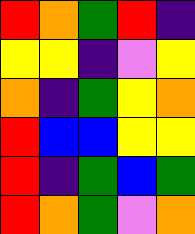[["red", "orange", "green", "red", "indigo"], ["yellow", "yellow", "indigo", "violet", "yellow"], ["orange", "indigo", "green", "yellow", "orange"], ["red", "blue", "blue", "yellow", "yellow"], ["red", "indigo", "green", "blue", "green"], ["red", "orange", "green", "violet", "orange"]]